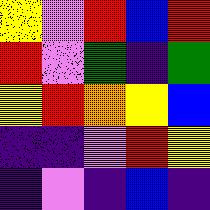[["yellow", "violet", "red", "blue", "red"], ["red", "violet", "green", "indigo", "green"], ["yellow", "red", "orange", "yellow", "blue"], ["indigo", "indigo", "violet", "red", "yellow"], ["indigo", "violet", "indigo", "blue", "indigo"]]